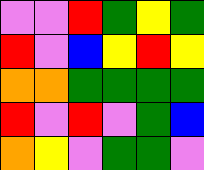[["violet", "violet", "red", "green", "yellow", "green"], ["red", "violet", "blue", "yellow", "red", "yellow"], ["orange", "orange", "green", "green", "green", "green"], ["red", "violet", "red", "violet", "green", "blue"], ["orange", "yellow", "violet", "green", "green", "violet"]]